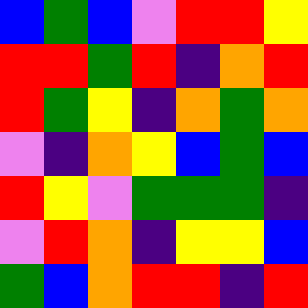[["blue", "green", "blue", "violet", "red", "red", "yellow"], ["red", "red", "green", "red", "indigo", "orange", "red"], ["red", "green", "yellow", "indigo", "orange", "green", "orange"], ["violet", "indigo", "orange", "yellow", "blue", "green", "blue"], ["red", "yellow", "violet", "green", "green", "green", "indigo"], ["violet", "red", "orange", "indigo", "yellow", "yellow", "blue"], ["green", "blue", "orange", "red", "red", "indigo", "red"]]